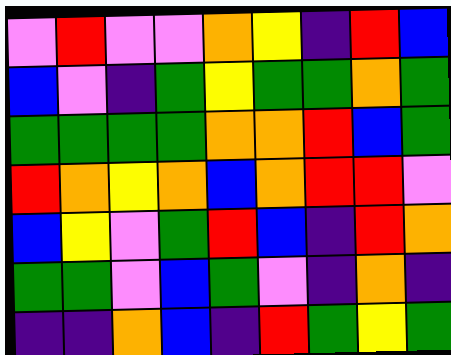[["violet", "red", "violet", "violet", "orange", "yellow", "indigo", "red", "blue"], ["blue", "violet", "indigo", "green", "yellow", "green", "green", "orange", "green"], ["green", "green", "green", "green", "orange", "orange", "red", "blue", "green"], ["red", "orange", "yellow", "orange", "blue", "orange", "red", "red", "violet"], ["blue", "yellow", "violet", "green", "red", "blue", "indigo", "red", "orange"], ["green", "green", "violet", "blue", "green", "violet", "indigo", "orange", "indigo"], ["indigo", "indigo", "orange", "blue", "indigo", "red", "green", "yellow", "green"]]